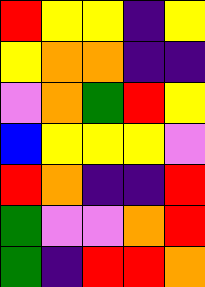[["red", "yellow", "yellow", "indigo", "yellow"], ["yellow", "orange", "orange", "indigo", "indigo"], ["violet", "orange", "green", "red", "yellow"], ["blue", "yellow", "yellow", "yellow", "violet"], ["red", "orange", "indigo", "indigo", "red"], ["green", "violet", "violet", "orange", "red"], ["green", "indigo", "red", "red", "orange"]]